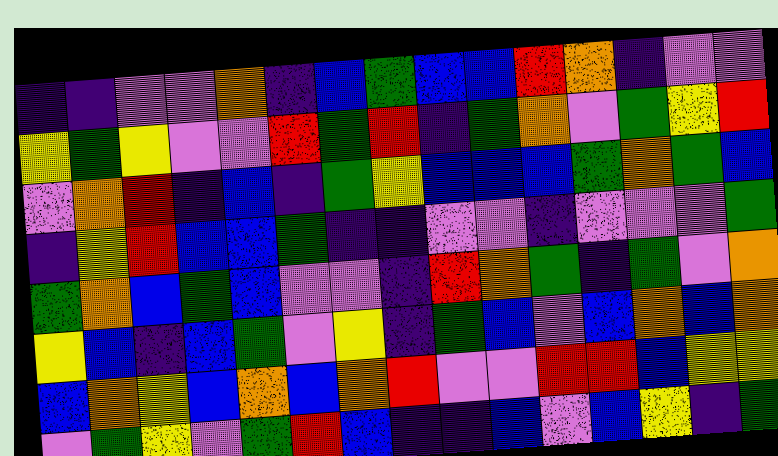[["indigo", "indigo", "violet", "violet", "orange", "indigo", "blue", "green", "blue", "blue", "red", "orange", "indigo", "violet", "violet"], ["yellow", "green", "yellow", "violet", "violet", "red", "green", "red", "indigo", "green", "orange", "violet", "green", "yellow", "red"], ["violet", "orange", "red", "indigo", "blue", "indigo", "green", "yellow", "blue", "blue", "blue", "green", "orange", "green", "blue"], ["indigo", "yellow", "red", "blue", "blue", "green", "indigo", "indigo", "violet", "violet", "indigo", "violet", "violet", "violet", "green"], ["green", "orange", "blue", "green", "blue", "violet", "violet", "indigo", "red", "orange", "green", "indigo", "green", "violet", "orange"], ["yellow", "blue", "indigo", "blue", "green", "violet", "yellow", "indigo", "green", "blue", "violet", "blue", "orange", "blue", "orange"], ["blue", "orange", "yellow", "blue", "orange", "blue", "orange", "red", "violet", "violet", "red", "red", "blue", "yellow", "yellow"], ["violet", "green", "yellow", "violet", "green", "red", "blue", "indigo", "indigo", "blue", "violet", "blue", "yellow", "indigo", "green"]]